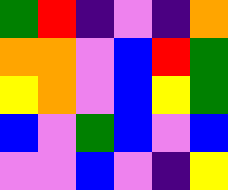[["green", "red", "indigo", "violet", "indigo", "orange"], ["orange", "orange", "violet", "blue", "red", "green"], ["yellow", "orange", "violet", "blue", "yellow", "green"], ["blue", "violet", "green", "blue", "violet", "blue"], ["violet", "violet", "blue", "violet", "indigo", "yellow"]]